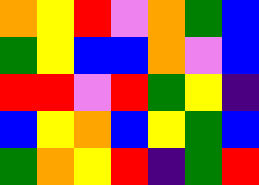[["orange", "yellow", "red", "violet", "orange", "green", "blue"], ["green", "yellow", "blue", "blue", "orange", "violet", "blue"], ["red", "red", "violet", "red", "green", "yellow", "indigo"], ["blue", "yellow", "orange", "blue", "yellow", "green", "blue"], ["green", "orange", "yellow", "red", "indigo", "green", "red"]]